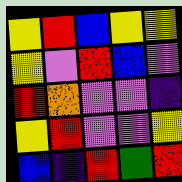[["yellow", "red", "blue", "yellow", "yellow"], ["yellow", "violet", "red", "blue", "violet"], ["red", "orange", "violet", "violet", "indigo"], ["yellow", "red", "violet", "violet", "yellow"], ["blue", "indigo", "red", "green", "red"]]